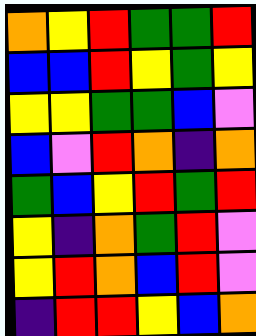[["orange", "yellow", "red", "green", "green", "red"], ["blue", "blue", "red", "yellow", "green", "yellow"], ["yellow", "yellow", "green", "green", "blue", "violet"], ["blue", "violet", "red", "orange", "indigo", "orange"], ["green", "blue", "yellow", "red", "green", "red"], ["yellow", "indigo", "orange", "green", "red", "violet"], ["yellow", "red", "orange", "blue", "red", "violet"], ["indigo", "red", "red", "yellow", "blue", "orange"]]